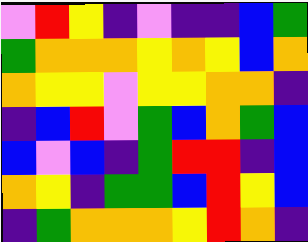[["violet", "red", "yellow", "indigo", "violet", "indigo", "indigo", "blue", "green"], ["green", "orange", "orange", "orange", "yellow", "orange", "yellow", "blue", "orange"], ["orange", "yellow", "yellow", "violet", "yellow", "yellow", "orange", "orange", "indigo"], ["indigo", "blue", "red", "violet", "green", "blue", "orange", "green", "blue"], ["blue", "violet", "blue", "indigo", "green", "red", "red", "indigo", "blue"], ["orange", "yellow", "indigo", "green", "green", "blue", "red", "yellow", "blue"], ["indigo", "green", "orange", "orange", "orange", "yellow", "red", "orange", "indigo"]]